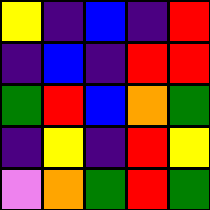[["yellow", "indigo", "blue", "indigo", "red"], ["indigo", "blue", "indigo", "red", "red"], ["green", "red", "blue", "orange", "green"], ["indigo", "yellow", "indigo", "red", "yellow"], ["violet", "orange", "green", "red", "green"]]